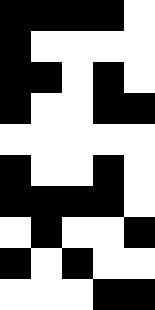[["black", "black", "black", "black", "white"], ["black", "white", "white", "white", "white"], ["black", "black", "white", "black", "white"], ["black", "white", "white", "black", "black"], ["white", "white", "white", "white", "white"], ["black", "white", "white", "black", "white"], ["black", "black", "black", "black", "white"], ["white", "black", "white", "white", "black"], ["black", "white", "black", "white", "white"], ["white", "white", "white", "black", "black"]]